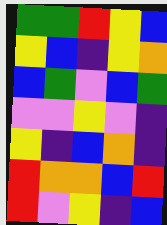[["green", "green", "red", "yellow", "blue"], ["yellow", "blue", "indigo", "yellow", "orange"], ["blue", "green", "violet", "blue", "green"], ["violet", "violet", "yellow", "violet", "indigo"], ["yellow", "indigo", "blue", "orange", "indigo"], ["red", "orange", "orange", "blue", "red"], ["red", "violet", "yellow", "indigo", "blue"]]